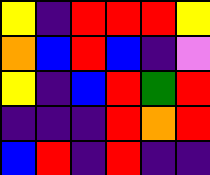[["yellow", "indigo", "red", "red", "red", "yellow"], ["orange", "blue", "red", "blue", "indigo", "violet"], ["yellow", "indigo", "blue", "red", "green", "red"], ["indigo", "indigo", "indigo", "red", "orange", "red"], ["blue", "red", "indigo", "red", "indigo", "indigo"]]